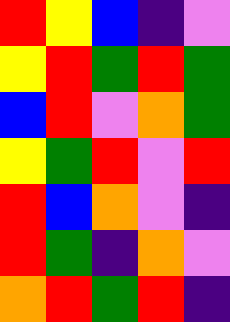[["red", "yellow", "blue", "indigo", "violet"], ["yellow", "red", "green", "red", "green"], ["blue", "red", "violet", "orange", "green"], ["yellow", "green", "red", "violet", "red"], ["red", "blue", "orange", "violet", "indigo"], ["red", "green", "indigo", "orange", "violet"], ["orange", "red", "green", "red", "indigo"]]